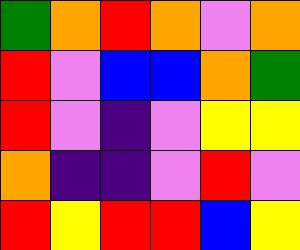[["green", "orange", "red", "orange", "violet", "orange"], ["red", "violet", "blue", "blue", "orange", "green"], ["red", "violet", "indigo", "violet", "yellow", "yellow"], ["orange", "indigo", "indigo", "violet", "red", "violet"], ["red", "yellow", "red", "red", "blue", "yellow"]]